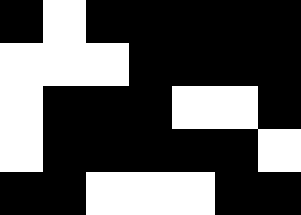[["black", "white", "black", "black", "black", "black", "black"], ["white", "white", "white", "black", "black", "black", "black"], ["white", "black", "black", "black", "white", "white", "black"], ["white", "black", "black", "black", "black", "black", "white"], ["black", "black", "white", "white", "white", "black", "black"]]